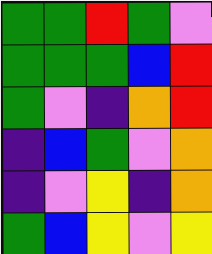[["green", "green", "red", "green", "violet"], ["green", "green", "green", "blue", "red"], ["green", "violet", "indigo", "orange", "red"], ["indigo", "blue", "green", "violet", "orange"], ["indigo", "violet", "yellow", "indigo", "orange"], ["green", "blue", "yellow", "violet", "yellow"]]